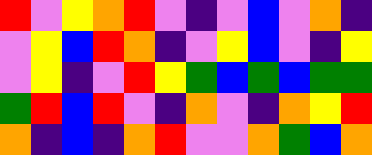[["red", "violet", "yellow", "orange", "red", "violet", "indigo", "violet", "blue", "violet", "orange", "indigo"], ["violet", "yellow", "blue", "red", "orange", "indigo", "violet", "yellow", "blue", "violet", "indigo", "yellow"], ["violet", "yellow", "indigo", "violet", "red", "yellow", "green", "blue", "green", "blue", "green", "green"], ["green", "red", "blue", "red", "violet", "indigo", "orange", "violet", "indigo", "orange", "yellow", "red"], ["orange", "indigo", "blue", "indigo", "orange", "red", "violet", "violet", "orange", "green", "blue", "orange"]]